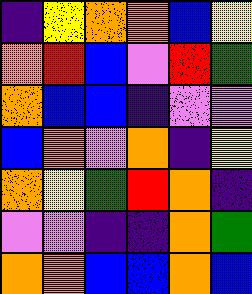[["indigo", "yellow", "orange", "orange", "blue", "yellow"], ["orange", "red", "blue", "violet", "red", "green"], ["orange", "blue", "blue", "indigo", "violet", "violet"], ["blue", "orange", "violet", "orange", "indigo", "yellow"], ["orange", "yellow", "green", "red", "orange", "indigo"], ["violet", "violet", "indigo", "indigo", "orange", "green"], ["orange", "orange", "blue", "blue", "orange", "blue"]]